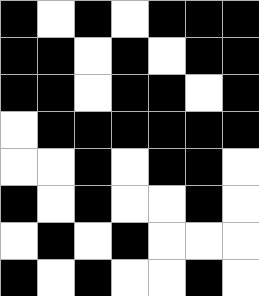[["black", "white", "black", "white", "black", "black", "black"], ["black", "black", "white", "black", "white", "black", "black"], ["black", "black", "white", "black", "black", "white", "black"], ["white", "black", "black", "black", "black", "black", "black"], ["white", "white", "black", "white", "black", "black", "white"], ["black", "white", "black", "white", "white", "black", "white"], ["white", "black", "white", "black", "white", "white", "white"], ["black", "white", "black", "white", "white", "black", "white"]]